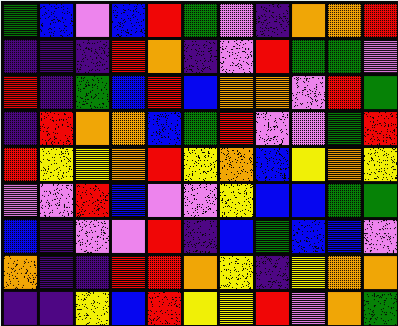[["green", "blue", "violet", "blue", "red", "green", "violet", "indigo", "orange", "orange", "red"], ["indigo", "indigo", "indigo", "red", "orange", "indigo", "violet", "red", "green", "green", "violet"], ["red", "indigo", "green", "blue", "red", "blue", "orange", "orange", "violet", "red", "green"], ["indigo", "red", "orange", "orange", "blue", "green", "red", "violet", "violet", "green", "red"], ["red", "yellow", "yellow", "orange", "red", "yellow", "orange", "blue", "yellow", "orange", "yellow"], ["violet", "violet", "red", "blue", "violet", "violet", "yellow", "blue", "blue", "green", "green"], ["blue", "indigo", "violet", "violet", "red", "indigo", "blue", "green", "blue", "blue", "violet"], ["orange", "indigo", "indigo", "red", "red", "orange", "yellow", "indigo", "yellow", "orange", "orange"], ["indigo", "indigo", "yellow", "blue", "red", "yellow", "yellow", "red", "violet", "orange", "green"]]